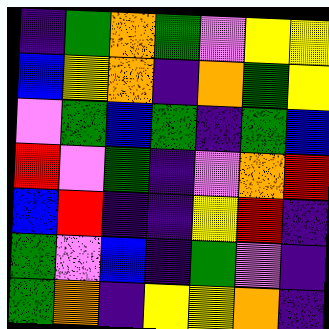[["indigo", "green", "orange", "green", "violet", "yellow", "yellow"], ["blue", "yellow", "orange", "indigo", "orange", "green", "yellow"], ["violet", "green", "blue", "green", "indigo", "green", "blue"], ["red", "violet", "green", "indigo", "violet", "orange", "red"], ["blue", "red", "indigo", "indigo", "yellow", "red", "indigo"], ["green", "violet", "blue", "indigo", "green", "violet", "indigo"], ["green", "orange", "indigo", "yellow", "yellow", "orange", "indigo"]]